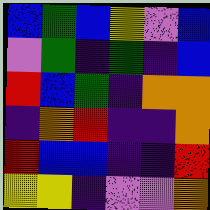[["blue", "green", "blue", "yellow", "violet", "blue"], ["violet", "green", "indigo", "green", "indigo", "blue"], ["red", "blue", "green", "indigo", "orange", "orange"], ["indigo", "orange", "red", "indigo", "indigo", "orange"], ["red", "blue", "blue", "indigo", "indigo", "red"], ["yellow", "yellow", "indigo", "violet", "violet", "orange"]]